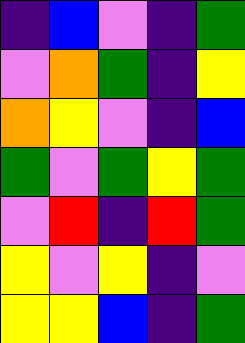[["indigo", "blue", "violet", "indigo", "green"], ["violet", "orange", "green", "indigo", "yellow"], ["orange", "yellow", "violet", "indigo", "blue"], ["green", "violet", "green", "yellow", "green"], ["violet", "red", "indigo", "red", "green"], ["yellow", "violet", "yellow", "indigo", "violet"], ["yellow", "yellow", "blue", "indigo", "green"]]